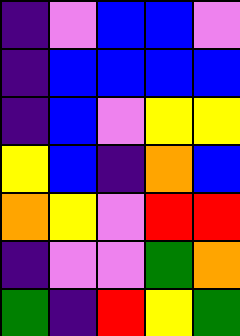[["indigo", "violet", "blue", "blue", "violet"], ["indigo", "blue", "blue", "blue", "blue"], ["indigo", "blue", "violet", "yellow", "yellow"], ["yellow", "blue", "indigo", "orange", "blue"], ["orange", "yellow", "violet", "red", "red"], ["indigo", "violet", "violet", "green", "orange"], ["green", "indigo", "red", "yellow", "green"]]